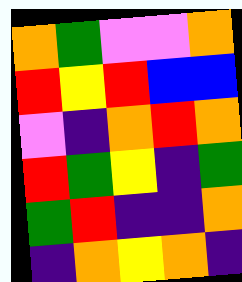[["orange", "green", "violet", "violet", "orange"], ["red", "yellow", "red", "blue", "blue"], ["violet", "indigo", "orange", "red", "orange"], ["red", "green", "yellow", "indigo", "green"], ["green", "red", "indigo", "indigo", "orange"], ["indigo", "orange", "yellow", "orange", "indigo"]]